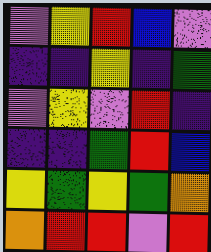[["violet", "yellow", "red", "blue", "violet"], ["indigo", "indigo", "yellow", "indigo", "green"], ["violet", "yellow", "violet", "red", "indigo"], ["indigo", "indigo", "green", "red", "blue"], ["yellow", "green", "yellow", "green", "orange"], ["orange", "red", "red", "violet", "red"]]